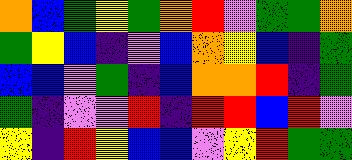[["orange", "blue", "green", "yellow", "green", "orange", "red", "violet", "green", "green", "orange"], ["green", "yellow", "blue", "indigo", "violet", "blue", "orange", "yellow", "blue", "indigo", "green"], ["blue", "blue", "violet", "green", "indigo", "blue", "orange", "orange", "red", "indigo", "green"], ["green", "indigo", "violet", "violet", "red", "indigo", "red", "red", "blue", "red", "violet"], ["yellow", "indigo", "red", "yellow", "blue", "blue", "violet", "yellow", "red", "green", "green"]]